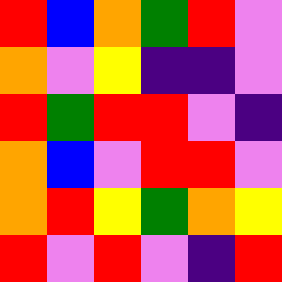[["red", "blue", "orange", "green", "red", "violet"], ["orange", "violet", "yellow", "indigo", "indigo", "violet"], ["red", "green", "red", "red", "violet", "indigo"], ["orange", "blue", "violet", "red", "red", "violet"], ["orange", "red", "yellow", "green", "orange", "yellow"], ["red", "violet", "red", "violet", "indigo", "red"]]